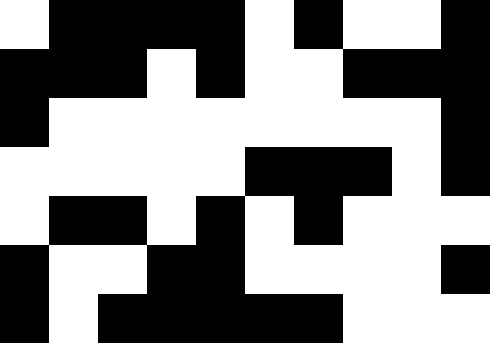[["white", "black", "black", "black", "black", "white", "black", "white", "white", "black"], ["black", "black", "black", "white", "black", "white", "white", "black", "black", "black"], ["black", "white", "white", "white", "white", "white", "white", "white", "white", "black"], ["white", "white", "white", "white", "white", "black", "black", "black", "white", "black"], ["white", "black", "black", "white", "black", "white", "black", "white", "white", "white"], ["black", "white", "white", "black", "black", "white", "white", "white", "white", "black"], ["black", "white", "black", "black", "black", "black", "black", "white", "white", "white"]]